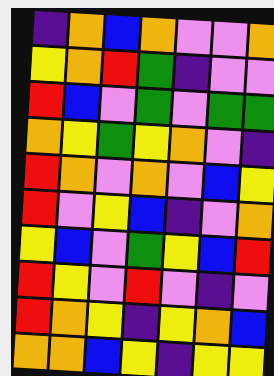[["indigo", "orange", "blue", "orange", "violet", "violet", "orange"], ["yellow", "orange", "red", "green", "indigo", "violet", "violet"], ["red", "blue", "violet", "green", "violet", "green", "green"], ["orange", "yellow", "green", "yellow", "orange", "violet", "indigo"], ["red", "orange", "violet", "orange", "violet", "blue", "yellow"], ["red", "violet", "yellow", "blue", "indigo", "violet", "orange"], ["yellow", "blue", "violet", "green", "yellow", "blue", "red"], ["red", "yellow", "violet", "red", "violet", "indigo", "violet"], ["red", "orange", "yellow", "indigo", "yellow", "orange", "blue"], ["orange", "orange", "blue", "yellow", "indigo", "yellow", "yellow"]]